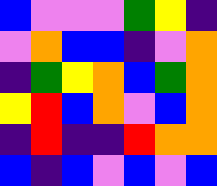[["blue", "violet", "violet", "violet", "green", "yellow", "indigo"], ["violet", "orange", "blue", "blue", "indigo", "violet", "orange"], ["indigo", "green", "yellow", "orange", "blue", "green", "orange"], ["yellow", "red", "blue", "orange", "violet", "blue", "orange"], ["indigo", "red", "indigo", "indigo", "red", "orange", "orange"], ["blue", "indigo", "blue", "violet", "blue", "violet", "blue"]]